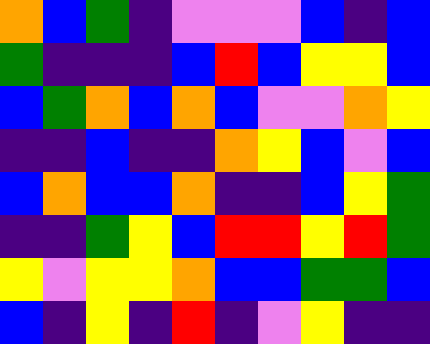[["orange", "blue", "green", "indigo", "violet", "violet", "violet", "blue", "indigo", "blue"], ["green", "indigo", "indigo", "indigo", "blue", "red", "blue", "yellow", "yellow", "blue"], ["blue", "green", "orange", "blue", "orange", "blue", "violet", "violet", "orange", "yellow"], ["indigo", "indigo", "blue", "indigo", "indigo", "orange", "yellow", "blue", "violet", "blue"], ["blue", "orange", "blue", "blue", "orange", "indigo", "indigo", "blue", "yellow", "green"], ["indigo", "indigo", "green", "yellow", "blue", "red", "red", "yellow", "red", "green"], ["yellow", "violet", "yellow", "yellow", "orange", "blue", "blue", "green", "green", "blue"], ["blue", "indigo", "yellow", "indigo", "red", "indigo", "violet", "yellow", "indigo", "indigo"]]